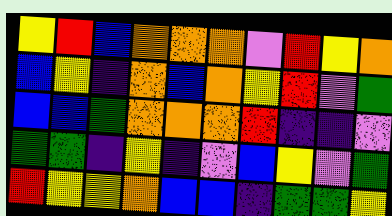[["yellow", "red", "blue", "orange", "orange", "orange", "violet", "red", "yellow", "orange"], ["blue", "yellow", "indigo", "orange", "blue", "orange", "yellow", "red", "violet", "green"], ["blue", "blue", "green", "orange", "orange", "orange", "red", "indigo", "indigo", "violet"], ["green", "green", "indigo", "yellow", "indigo", "violet", "blue", "yellow", "violet", "green"], ["red", "yellow", "yellow", "orange", "blue", "blue", "indigo", "green", "green", "yellow"]]